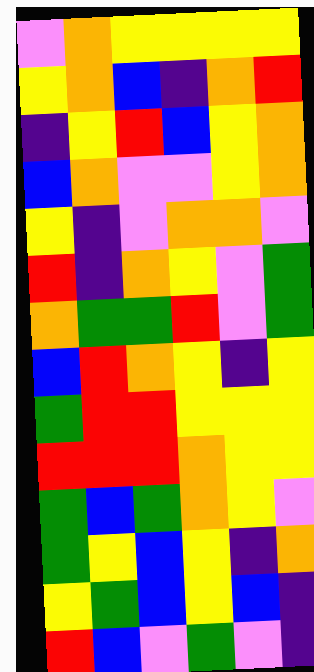[["violet", "orange", "yellow", "yellow", "yellow", "yellow"], ["yellow", "orange", "blue", "indigo", "orange", "red"], ["indigo", "yellow", "red", "blue", "yellow", "orange"], ["blue", "orange", "violet", "violet", "yellow", "orange"], ["yellow", "indigo", "violet", "orange", "orange", "violet"], ["red", "indigo", "orange", "yellow", "violet", "green"], ["orange", "green", "green", "red", "violet", "green"], ["blue", "red", "orange", "yellow", "indigo", "yellow"], ["green", "red", "red", "yellow", "yellow", "yellow"], ["red", "red", "red", "orange", "yellow", "yellow"], ["green", "blue", "green", "orange", "yellow", "violet"], ["green", "yellow", "blue", "yellow", "indigo", "orange"], ["yellow", "green", "blue", "yellow", "blue", "indigo"], ["red", "blue", "violet", "green", "violet", "indigo"]]